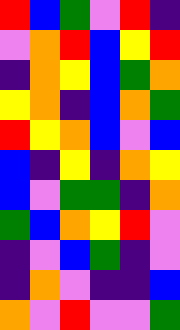[["red", "blue", "green", "violet", "red", "indigo"], ["violet", "orange", "red", "blue", "yellow", "red"], ["indigo", "orange", "yellow", "blue", "green", "orange"], ["yellow", "orange", "indigo", "blue", "orange", "green"], ["red", "yellow", "orange", "blue", "violet", "blue"], ["blue", "indigo", "yellow", "indigo", "orange", "yellow"], ["blue", "violet", "green", "green", "indigo", "orange"], ["green", "blue", "orange", "yellow", "red", "violet"], ["indigo", "violet", "blue", "green", "indigo", "violet"], ["indigo", "orange", "violet", "indigo", "indigo", "blue"], ["orange", "violet", "red", "violet", "violet", "green"]]